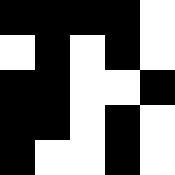[["black", "black", "black", "black", "white"], ["white", "black", "white", "black", "white"], ["black", "black", "white", "white", "black"], ["black", "black", "white", "black", "white"], ["black", "white", "white", "black", "white"]]